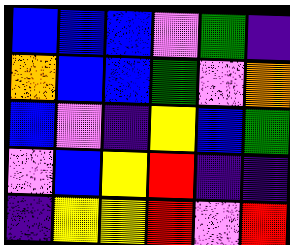[["blue", "blue", "blue", "violet", "green", "indigo"], ["orange", "blue", "blue", "green", "violet", "orange"], ["blue", "violet", "indigo", "yellow", "blue", "green"], ["violet", "blue", "yellow", "red", "indigo", "indigo"], ["indigo", "yellow", "yellow", "red", "violet", "red"]]